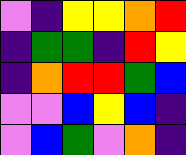[["violet", "indigo", "yellow", "yellow", "orange", "red"], ["indigo", "green", "green", "indigo", "red", "yellow"], ["indigo", "orange", "red", "red", "green", "blue"], ["violet", "violet", "blue", "yellow", "blue", "indigo"], ["violet", "blue", "green", "violet", "orange", "indigo"]]